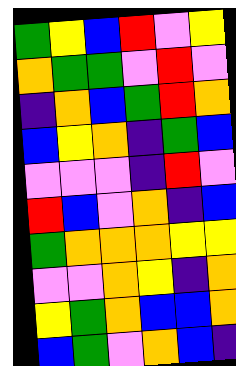[["green", "yellow", "blue", "red", "violet", "yellow"], ["orange", "green", "green", "violet", "red", "violet"], ["indigo", "orange", "blue", "green", "red", "orange"], ["blue", "yellow", "orange", "indigo", "green", "blue"], ["violet", "violet", "violet", "indigo", "red", "violet"], ["red", "blue", "violet", "orange", "indigo", "blue"], ["green", "orange", "orange", "orange", "yellow", "yellow"], ["violet", "violet", "orange", "yellow", "indigo", "orange"], ["yellow", "green", "orange", "blue", "blue", "orange"], ["blue", "green", "violet", "orange", "blue", "indigo"]]